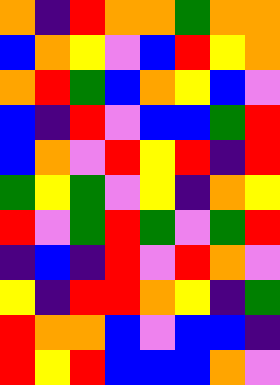[["orange", "indigo", "red", "orange", "orange", "green", "orange", "orange"], ["blue", "orange", "yellow", "violet", "blue", "red", "yellow", "orange"], ["orange", "red", "green", "blue", "orange", "yellow", "blue", "violet"], ["blue", "indigo", "red", "violet", "blue", "blue", "green", "red"], ["blue", "orange", "violet", "red", "yellow", "red", "indigo", "red"], ["green", "yellow", "green", "violet", "yellow", "indigo", "orange", "yellow"], ["red", "violet", "green", "red", "green", "violet", "green", "red"], ["indigo", "blue", "indigo", "red", "violet", "red", "orange", "violet"], ["yellow", "indigo", "red", "red", "orange", "yellow", "indigo", "green"], ["red", "orange", "orange", "blue", "violet", "blue", "blue", "indigo"], ["red", "yellow", "red", "blue", "blue", "blue", "orange", "violet"]]